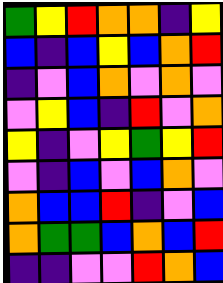[["green", "yellow", "red", "orange", "orange", "indigo", "yellow"], ["blue", "indigo", "blue", "yellow", "blue", "orange", "red"], ["indigo", "violet", "blue", "orange", "violet", "orange", "violet"], ["violet", "yellow", "blue", "indigo", "red", "violet", "orange"], ["yellow", "indigo", "violet", "yellow", "green", "yellow", "red"], ["violet", "indigo", "blue", "violet", "blue", "orange", "violet"], ["orange", "blue", "blue", "red", "indigo", "violet", "blue"], ["orange", "green", "green", "blue", "orange", "blue", "red"], ["indigo", "indigo", "violet", "violet", "red", "orange", "blue"]]